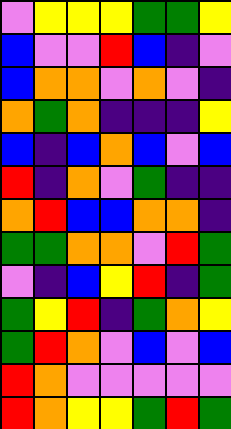[["violet", "yellow", "yellow", "yellow", "green", "green", "yellow"], ["blue", "violet", "violet", "red", "blue", "indigo", "violet"], ["blue", "orange", "orange", "violet", "orange", "violet", "indigo"], ["orange", "green", "orange", "indigo", "indigo", "indigo", "yellow"], ["blue", "indigo", "blue", "orange", "blue", "violet", "blue"], ["red", "indigo", "orange", "violet", "green", "indigo", "indigo"], ["orange", "red", "blue", "blue", "orange", "orange", "indigo"], ["green", "green", "orange", "orange", "violet", "red", "green"], ["violet", "indigo", "blue", "yellow", "red", "indigo", "green"], ["green", "yellow", "red", "indigo", "green", "orange", "yellow"], ["green", "red", "orange", "violet", "blue", "violet", "blue"], ["red", "orange", "violet", "violet", "violet", "violet", "violet"], ["red", "orange", "yellow", "yellow", "green", "red", "green"]]